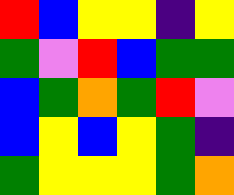[["red", "blue", "yellow", "yellow", "indigo", "yellow"], ["green", "violet", "red", "blue", "green", "green"], ["blue", "green", "orange", "green", "red", "violet"], ["blue", "yellow", "blue", "yellow", "green", "indigo"], ["green", "yellow", "yellow", "yellow", "green", "orange"]]